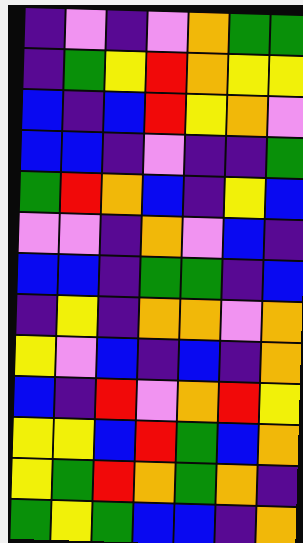[["indigo", "violet", "indigo", "violet", "orange", "green", "green"], ["indigo", "green", "yellow", "red", "orange", "yellow", "yellow"], ["blue", "indigo", "blue", "red", "yellow", "orange", "violet"], ["blue", "blue", "indigo", "violet", "indigo", "indigo", "green"], ["green", "red", "orange", "blue", "indigo", "yellow", "blue"], ["violet", "violet", "indigo", "orange", "violet", "blue", "indigo"], ["blue", "blue", "indigo", "green", "green", "indigo", "blue"], ["indigo", "yellow", "indigo", "orange", "orange", "violet", "orange"], ["yellow", "violet", "blue", "indigo", "blue", "indigo", "orange"], ["blue", "indigo", "red", "violet", "orange", "red", "yellow"], ["yellow", "yellow", "blue", "red", "green", "blue", "orange"], ["yellow", "green", "red", "orange", "green", "orange", "indigo"], ["green", "yellow", "green", "blue", "blue", "indigo", "orange"]]